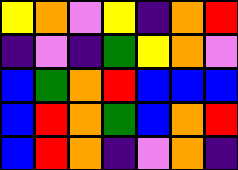[["yellow", "orange", "violet", "yellow", "indigo", "orange", "red"], ["indigo", "violet", "indigo", "green", "yellow", "orange", "violet"], ["blue", "green", "orange", "red", "blue", "blue", "blue"], ["blue", "red", "orange", "green", "blue", "orange", "red"], ["blue", "red", "orange", "indigo", "violet", "orange", "indigo"]]